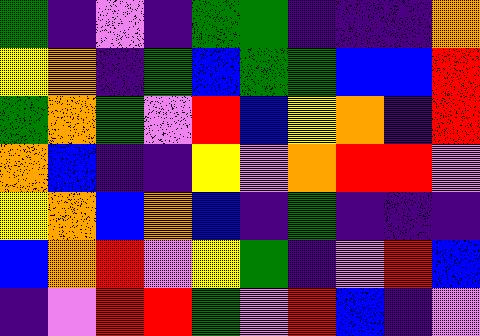[["green", "indigo", "violet", "indigo", "green", "green", "indigo", "indigo", "indigo", "orange"], ["yellow", "orange", "indigo", "green", "blue", "green", "green", "blue", "blue", "red"], ["green", "orange", "green", "violet", "red", "blue", "yellow", "orange", "indigo", "red"], ["orange", "blue", "indigo", "indigo", "yellow", "violet", "orange", "red", "red", "violet"], ["yellow", "orange", "blue", "orange", "blue", "indigo", "green", "indigo", "indigo", "indigo"], ["blue", "orange", "red", "violet", "yellow", "green", "indigo", "violet", "red", "blue"], ["indigo", "violet", "red", "red", "green", "violet", "red", "blue", "indigo", "violet"]]